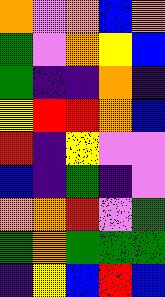[["orange", "violet", "orange", "blue", "orange"], ["green", "violet", "orange", "yellow", "blue"], ["green", "indigo", "indigo", "orange", "indigo"], ["yellow", "red", "red", "orange", "blue"], ["red", "indigo", "yellow", "violet", "violet"], ["blue", "indigo", "green", "indigo", "violet"], ["orange", "orange", "red", "violet", "green"], ["green", "orange", "green", "green", "green"], ["indigo", "yellow", "blue", "red", "blue"]]